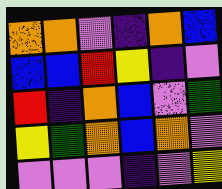[["orange", "orange", "violet", "indigo", "orange", "blue"], ["blue", "blue", "red", "yellow", "indigo", "violet"], ["red", "indigo", "orange", "blue", "violet", "green"], ["yellow", "green", "orange", "blue", "orange", "violet"], ["violet", "violet", "violet", "indigo", "violet", "yellow"]]